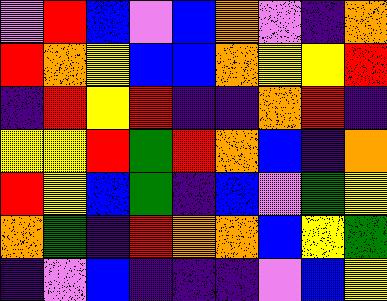[["violet", "red", "blue", "violet", "blue", "orange", "violet", "indigo", "orange"], ["red", "orange", "yellow", "blue", "blue", "orange", "yellow", "yellow", "red"], ["indigo", "red", "yellow", "red", "indigo", "indigo", "orange", "red", "indigo"], ["yellow", "yellow", "red", "green", "red", "orange", "blue", "indigo", "orange"], ["red", "yellow", "blue", "green", "indigo", "blue", "violet", "green", "yellow"], ["orange", "green", "indigo", "red", "orange", "orange", "blue", "yellow", "green"], ["indigo", "violet", "blue", "indigo", "indigo", "indigo", "violet", "blue", "yellow"]]